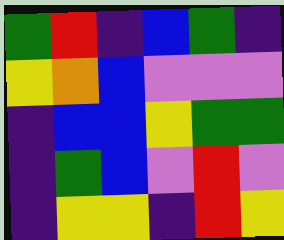[["green", "red", "indigo", "blue", "green", "indigo"], ["yellow", "orange", "blue", "violet", "violet", "violet"], ["indigo", "blue", "blue", "yellow", "green", "green"], ["indigo", "green", "blue", "violet", "red", "violet"], ["indigo", "yellow", "yellow", "indigo", "red", "yellow"]]